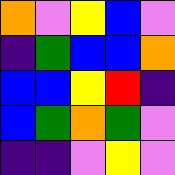[["orange", "violet", "yellow", "blue", "violet"], ["indigo", "green", "blue", "blue", "orange"], ["blue", "blue", "yellow", "red", "indigo"], ["blue", "green", "orange", "green", "violet"], ["indigo", "indigo", "violet", "yellow", "violet"]]